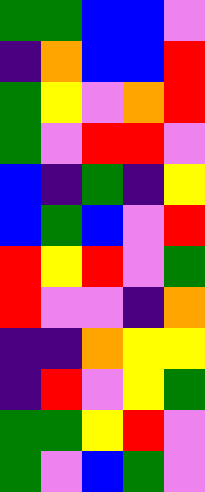[["green", "green", "blue", "blue", "violet"], ["indigo", "orange", "blue", "blue", "red"], ["green", "yellow", "violet", "orange", "red"], ["green", "violet", "red", "red", "violet"], ["blue", "indigo", "green", "indigo", "yellow"], ["blue", "green", "blue", "violet", "red"], ["red", "yellow", "red", "violet", "green"], ["red", "violet", "violet", "indigo", "orange"], ["indigo", "indigo", "orange", "yellow", "yellow"], ["indigo", "red", "violet", "yellow", "green"], ["green", "green", "yellow", "red", "violet"], ["green", "violet", "blue", "green", "violet"]]